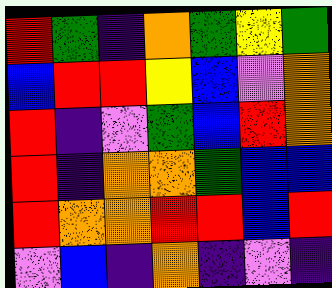[["red", "green", "indigo", "orange", "green", "yellow", "green"], ["blue", "red", "red", "yellow", "blue", "violet", "orange"], ["red", "indigo", "violet", "green", "blue", "red", "orange"], ["red", "indigo", "orange", "orange", "green", "blue", "blue"], ["red", "orange", "orange", "red", "red", "blue", "red"], ["violet", "blue", "indigo", "orange", "indigo", "violet", "indigo"]]